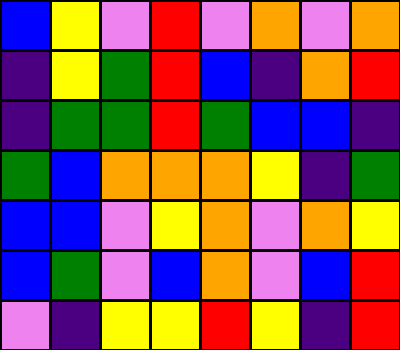[["blue", "yellow", "violet", "red", "violet", "orange", "violet", "orange"], ["indigo", "yellow", "green", "red", "blue", "indigo", "orange", "red"], ["indigo", "green", "green", "red", "green", "blue", "blue", "indigo"], ["green", "blue", "orange", "orange", "orange", "yellow", "indigo", "green"], ["blue", "blue", "violet", "yellow", "orange", "violet", "orange", "yellow"], ["blue", "green", "violet", "blue", "orange", "violet", "blue", "red"], ["violet", "indigo", "yellow", "yellow", "red", "yellow", "indigo", "red"]]